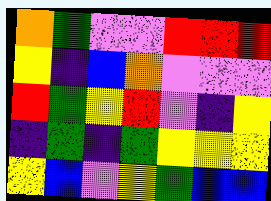[["orange", "green", "violet", "violet", "red", "red", "red"], ["yellow", "indigo", "blue", "orange", "violet", "violet", "violet"], ["red", "green", "yellow", "red", "violet", "indigo", "yellow"], ["indigo", "green", "indigo", "green", "yellow", "yellow", "yellow"], ["yellow", "blue", "violet", "yellow", "green", "blue", "blue"]]